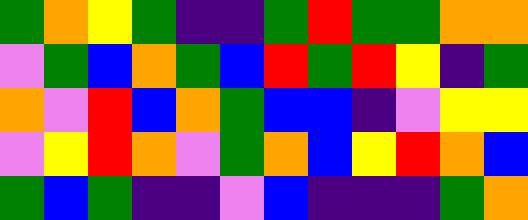[["green", "orange", "yellow", "green", "indigo", "indigo", "green", "red", "green", "green", "orange", "orange"], ["violet", "green", "blue", "orange", "green", "blue", "red", "green", "red", "yellow", "indigo", "green"], ["orange", "violet", "red", "blue", "orange", "green", "blue", "blue", "indigo", "violet", "yellow", "yellow"], ["violet", "yellow", "red", "orange", "violet", "green", "orange", "blue", "yellow", "red", "orange", "blue"], ["green", "blue", "green", "indigo", "indigo", "violet", "blue", "indigo", "indigo", "indigo", "green", "orange"]]